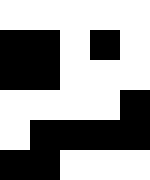[["white", "white", "white", "white", "white"], ["black", "black", "white", "black", "white"], ["black", "black", "white", "white", "white"], ["white", "white", "white", "white", "black"], ["white", "black", "black", "black", "black"], ["black", "black", "white", "white", "white"]]